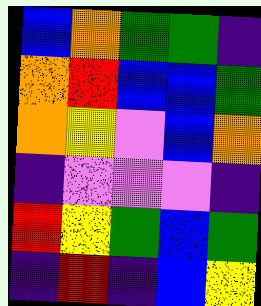[["blue", "orange", "green", "green", "indigo"], ["orange", "red", "blue", "blue", "green"], ["orange", "yellow", "violet", "blue", "orange"], ["indigo", "violet", "violet", "violet", "indigo"], ["red", "yellow", "green", "blue", "green"], ["indigo", "red", "indigo", "blue", "yellow"]]